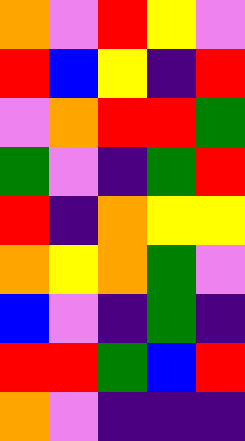[["orange", "violet", "red", "yellow", "violet"], ["red", "blue", "yellow", "indigo", "red"], ["violet", "orange", "red", "red", "green"], ["green", "violet", "indigo", "green", "red"], ["red", "indigo", "orange", "yellow", "yellow"], ["orange", "yellow", "orange", "green", "violet"], ["blue", "violet", "indigo", "green", "indigo"], ["red", "red", "green", "blue", "red"], ["orange", "violet", "indigo", "indigo", "indigo"]]